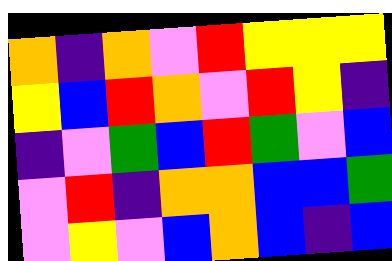[["orange", "indigo", "orange", "violet", "red", "yellow", "yellow", "yellow"], ["yellow", "blue", "red", "orange", "violet", "red", "yellow", "indigo"], ["indigo", "violet", "green", "blue", "red", "green", "violet", "blue"], ["violet", "red", "indigo", "orange", "orange", "blue", "blue", "green"], ["violet", "yellow", "violet", "blue", "orange", "blue", "indigo", "blue"]]